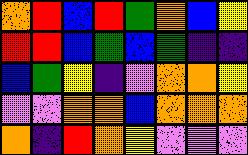[["orange", "red", "blue", "red", "green", "orange", "blue", "yellow"], ["red", "red", "blue", "green", "blue", "green", "indigo", "indigo"], ["blue", "green", "yellow", "indigo", "violet", "orange", "orange", "yellow"], ["violet", "violet", "orange", "orange", "blue", "orange", "orange", "orange"], ["orange", "indigo", "red", "orange", "yellow", "violet", "violet", "violet"]]